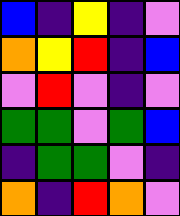[["blue", "indigo", "yellow", "indigo", "violet"], ["orange", "yellow", "red", "indigo", "blue"], ["violet", "red", "violet", "indigo", "violet"], ["green", "green", "violet", "green", "blue"], ["indigo", "green", "green", "violet", "indigo"], ["orange", "indigo", "red", "orange", "violet"]]